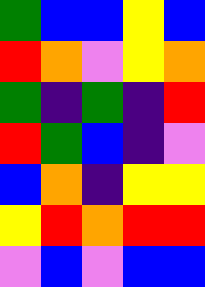[["green", "blue", "blue", "yellow", "blue"], ["red", "orange", "violet", "yellow", "orange"], ["green", "indigo", "green", "indigo", "red"], ["red", "green", "blue", "indigo", "violet"], ["blue", "orange", "indigo", "yellow", "yellow"], ["yellow", "red", "orange", "red", "red"], ["violet", "blue", "violet", "blue", "blue"]]